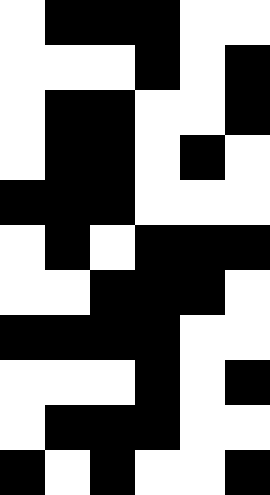[["white", "black", "black", "black", "white", "white"], ["white", "white", "white", "black", "white", "black"], ["white", "black", "black", "white", "white", "black"], ["white", "black", "black", "white", "black", "white"], ["black", "black", "black", "white", "white", "white"], ["white", "black", "white", "black", "black", "black"], ["white", "white", "black", "black", "black", "white"], ["black", "black", "black", "black", "white", "white"], ["white", "white", "white", "black", "white", "black"], ["white", "black", "black", "black", "white", "white"], ["black", "white", "black", "white", "white", "black"]]